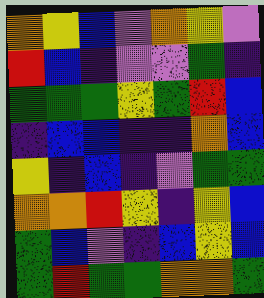[["orange", "yellow", "blue", "violet", "orange", "yellow", "violet"], ["red", "blue", "indigo", "violet", "violet", "green", "indigo"], ["green", "green", "green", "yellow", "green", "red", "blue"], ["indigo", "blue", "blue", "indigo", "indigo", "orange", "blue"], ["yellow", "indigo", "blue", "indigo", "violet", "green", "green"], ["orange", "orange", "red", "yellow", "indigo", "yellow", "blue"], ["green", "blue", "violet", "indigo", "blue", "yellow", "blue"], ["green", "red", "green", "green", "orange", "orange", "green"]]